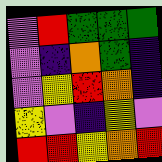[["violet", "red", "green", "green", "green"], ["violet", "indigo", "orange", "green", "indigo"], ["violet", "yellow", "red", "orange", "indigo"], ["yellow", "violet", "indigo", "yellow", "violet"], ["red", "red", "yellow", "orange", "red"]]